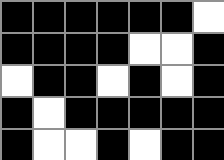[["black", "black", "black", "black", "black", "black", "white"], ["black", "black", "black", "black", "white", "white", "black"], ["white", "black", "black", "white", "black", "white", "black"], ["black", "white", "black", "black", "black", "black", "black"], ["black", "white", "white", "black", "white", "black", "black"]]